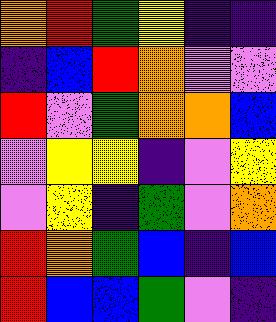[["orange", "red", "green", "yellow", "indigo", "indigo"], ["indigo", "blue", "red", "orange", "violet", "violet"], ["red", "violet", "green", "orange", "orange", "blue"], ["violet", "yellow", "yellow", "indigo", "violet", "yellow"], ["violet", "yellow", "indigo", "green", "violet", "orange"], ["red", "orange", "green", "blue", "indigo", "blue"], ["red", "blue", "blue", "green", "violet", "indigo"]]